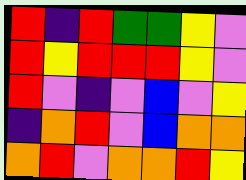[["red", "indigo", "red", "green", "green", "yellow", "violet"], ["red", "yellow", "red", "red", "red", "yellow", "violet"], ["red", "violet", "indigo", "violet", "blue", "violet", "yellow"], ["indigo", "orange", "red", "violet", "blue", "orange", "orange"], ["orange", "red", "violet", "orange", "orange", "red", "yellow"]]